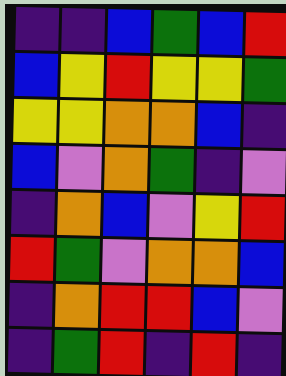[["indigo", "indigo", "blue", "green", "blue", "red"], ["blue", "yellow", "red", "yellow", "yellow", "green"], ["yellow", "yellow", "orange", "orange", "blue", "indigo"], ["blue", "violet", "orange", "green", "indigo", "violet"], ["indigo", "orange", "blue", "violet", "yellow", "red"], ["red", "green", "violet", "orange", "orange", "blue"], ["indigo", "orange", "red", "red", "blue", "violet"], ["indigo", "green", "red", "indigo", "red", "indigo"]]